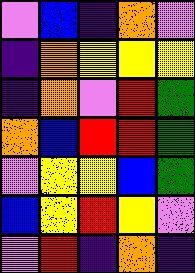[["violet", "blue", "indigo", "orange", "violet"], ["indigo", "orange", "yellow", "yellow", "yellow"], ["indigo", "orange", "violet", "red", "green"], ["orange", "blue", "red", "red", "green"], ["violet", "yellow", "yellow", "blue", "green"], ["blue", "yellow", "red", "yellow", "violet"], ["violet", "red", "indigo", "orange", "indigo"]]